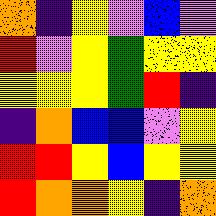[["orange", "indigo", "yellow", "violet", "blue", "violet"], ["red", "violet", "yellow", "green", "yellow", "yellow"], ["yellow", "yellow", "yellow", "green", "red", "indigo"], ["indigo", "orange", "blue", "blue", "violet", "yellow"], ["red", "red", "yellow", "blue", "yellow", "yellow"], ["red", "orange", "orange", "yellow", "indigo", "orange"]]